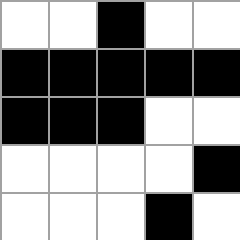[["white", "white", "black", "white", "white"], ["black", "black", "black", "black", "black"], ["black", "black", "black", "white", "white"], ["white", "white", "white", "white", "black"], ["white", "white", "white", "black", "white"]]